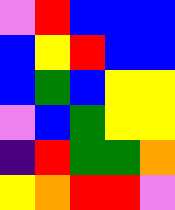[["violet", "red", "blue", "blue", "blue"], ["blue", "yellow", "red", "blue", "blue"], ["blue", "green", "blue", "yellow", "yellow"], ["violet", "blue", "green", "yellow", "yellow"], ["indigo", "red", "green", "green", "orange"], ["yellow", "orange", "red", "red", "violet"]]